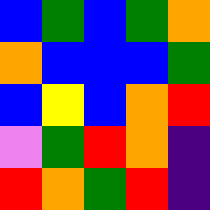[["blue", "green", "blue", "green", "orange"], ["orange", "blue", "blue", "blue", "green"], ["blue", "yellow", "blue", "orange", "red"], ["violet", "green", "red", "orange", "indigo"], ["red", "orange", "green", "red", "indigo"]]